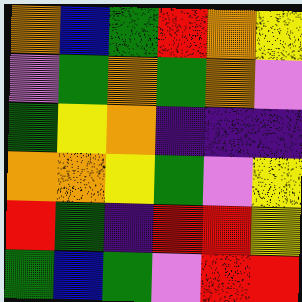[["orange", "blue", "green", "red", "orange", "yellow"], ["violet", "green", "orange", "green", "orange", "violet"], ["green", "yellow", "orange", "indigo", "indigo", "indigo"], ["orange", "orange", "yellow", "green", "violet", "yellow"], ["red", "green", "indigo", "red", "red", "yellow"], ["green", "blue", "green", "violet", "red", "red"]]